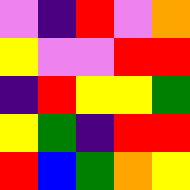[["violet", "indigo", "red", "violet", "orange"], ["yellow", "violet", "violet", "red", "red"], ["indigo", "red", "yellow", "yellow", "green"], ["yellow", "green", "indigo", "red", "red"], ["red", "blue", "green", "orange", "yellow"]]